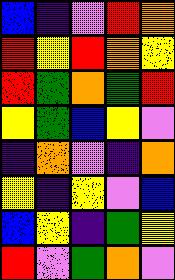[["blue", "indigo", "violet", "red", "orange"], ["red", "yellow", "red", "orange", "yellow"], ["red", "green", "orange", "green", "red"], ["yellow", "green", "blue", "yellow", "violet"], ["indigo", "orange", "violet", "indigo", "orange"], ["yellow", "indigo", "yellow", "violet", "blue"], ["blue", "yellow", "indigo", "green", "yellow"], ["red", "violet", "green", "orange", "violet"]]